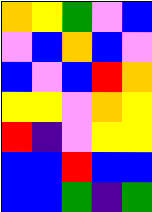[["orange", "yellow", "green", "violet", "blue"], ["violet", "blue", "orange", "blue", "violet"], ["blue", "violet", "blue", "red", "orange"], ["yellow", "yellow", "violet", "orange", "yellow"], ["red", "indigo", "violet", "yellow", "yellow"], ["blue", "blue", "red", "blue", "blue"], ["blue", "blue", "green", "indigo", "green"]]